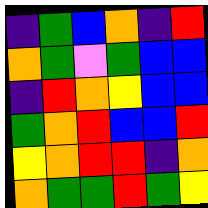[["indigo", "green", "blue", "orange", "indigo", "red"], ["orange", "green", "violet", "green", "blue", "blue"], ["indigo", "red", "orange", "yellow", "blue", "blue"], ["green", "orange", "red", "blue", "blue", "red"], ["yellow", "orange", "red", "red", "indigo", "orange"], ["orange", "green", "green", "red", "green", "yellow"]]